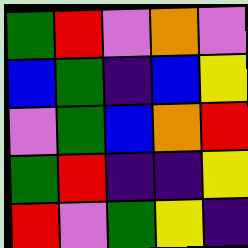[["green", "red", "violet", "orange", "violet"], ["blue", "green", "indigo", "blue", "yellow"], ["violet", "green", "blue", "orange", "red"], ["green", "red", "indigo", "indigo", "yellow"], ["red", "violet", "green", "yellow", "indigo"]]